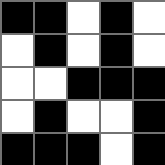[["black", "black", "white", "black", "white"], ["white", "black", "white", "black", "white"], ["white", "white", "black", "black", "black"], ["white", "black", "white", "white", "black"], ["black", "black", "black", "white", "black"]]